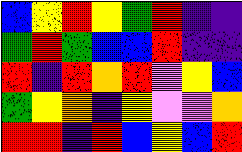[["blue", "yellow", "red", "yellow", "green", "red", "indigo", "indigo"], ["green", "red", "green", "blue", "blue", "red", "indigo", "indigo"], ["red", "indigo", "red", "orange", "red", "violet", "yellow", "blue"], ["green", "yellow", "orange", "indigo", "yellow", "violet", "violet", "orange"], ["red", "red", "indigo", "red", "blue", "yellow", "blue", "red"]]